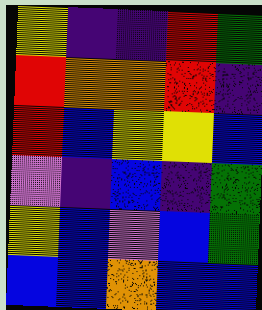[["yellow", "indigo", "indigo", "red", "green"], ["red", "orange", "orange", "red", "indigo"], ["red", "blue", "yellow", "yellow", "blue"], ["violet", "indigo", "blue", "indigo", "green"], ["yellow", "blue", "violet", "blue", "green"], ["blue", "blue", "orange", "blue", "blue"]]